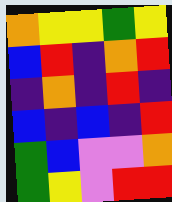[["orange", "yellow", "yellow", "green", "yellow"], ["blue", "red", "indigo", "orange", "red"], ["indigo", "orange", "indigo", "red", "indigo"], ["blue", "indigo", "blue", "indigo", "red"], ["green", "blue", "violet", "violet", "orange"], ["green", "yellow", "violet", "red", "red"]]